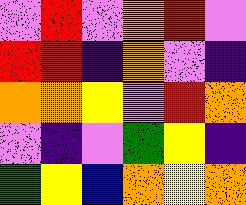[["violet", "red", "violet", "orange", "red", "violet"], ["red", "red", "indigo", "orange", "violet", "indigo"], ["orange", "orange", "yellow", "violet", "red", "orange"], ["violet", "indigo", "violet", "green", "yellow", "indigo"], ["green", "yellow", "blue", "orange", "yellow", "orange"]]